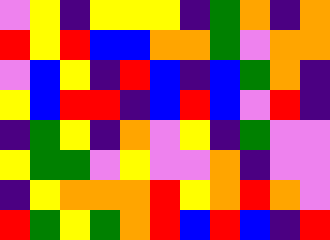[["violet", "yellow", "indigo", "yellow", "yellow", "yellow", "indigo", "green", "orange", "indigo", "orange"], ["red", "yellow", "red", "blue", "blue", "orange", "orange", "green", "violet", "orange", "orange"], ["violet", "blue", "yellow", "indigo", "red", "blue", "indigo", "blue", "green", "orange", "indigo"], ["yellow", "blue", "red", "red", "indigo", "blue", "red", "blue", "violet", "red", "indigo"], ["indigo", "green", "yellow", "indigo", "orange", "violet", "yellow", "indigo", "green", "violet", "violet"], ["yellow", "green", "green", "violet", "yellow", "violet", "violet", "orange", "indigo", "violet", "violet"], ["indigo", "yellow", "orange", "orange", "orange", "red", "yellow", "orange", "red", "orange", "violet"], ["red", "green", "yellow", "green", "orange", "red", "blue", "red", "blue", "indigo", "red"]]